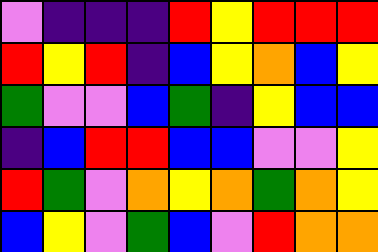[["violet", "indigo", "indigo", "indigo", "red", "yellow", "red", "red", "red"], ["red", "yellow", "red", "indigo", "blue", "yellow", "orange", "blue", "yellow"], ["green", "violet", "violet", "blue", "green", "indigo", "yellow", "blue", "blue"], ["indigo", "blue", "red", "red", "blue", "blue", "violet", "violet", "yellow"], ["red", "green", "violet", "orange", "yellow", "orange", "green", "orange", "yellow"], ["blue", "yellow", "violet", "green", "blue", "violet", "red", "orange", "orange"]]